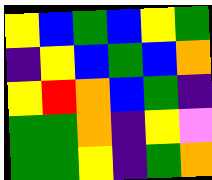[["yellow", "blue", "green", "blue", "yellow", "green"], ["indigo", "yellow", "blue", "green", "blue", "orange"], ["yellow", "red", "orange", "blue", "green", "indigo"], ["green", "green", "orange", "indigo", "yellow", "violet"], ["green", "green", "yellow", "indigo", "green", "orange"]]